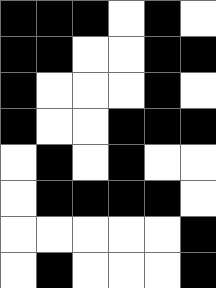[["black", "black", "black", "white", "black", "white"], ["black", "black", "white", "white", "black", "black"], ["black", "white", "white", "white", "black", "white"], ["black", "white", "white", "black", "black", "black"], ["white", "black", "white", "black", "white", "white"], ["white", "black", "black", "black", "black", "white"], ["white", "white", "white", "white", "white", "black"], ["white", "black", "white", "white", "white", "black"]]